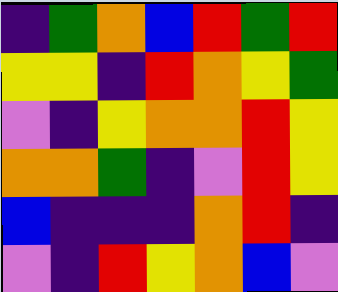[["indigo", "green", "orange", "blue", "red", "green", "red"], ["yellow", "yellow", "indigo", "red", "orange", "yellow", "green"], ["violet", "indigo", "yellow", "orange", "orange", "red", "yellow"], ["orange", "orange", "green", "indigo", "violet", "red", "yellow"], ["blue", "indigo", "indigo", "indigo", "orange", "red", "indigo"], ["violet", "indigo", "red", "yellow", "orange", "blue", "violet"]]